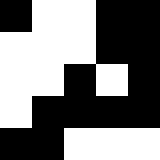[["black", "white", "white", "black", "black"], ["white", "white", "white", "black", "black"], ["white", "white", "black", "white", "black"], ["white", "black", "black", "black", "black"], ["black", "black", "white", "white", "white"]]